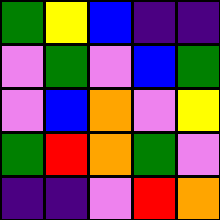[["green", "yellow", "blue", "indigo", "indigo"], ["violet", "green", "violet", "blue", "green"], ["violet", "blue", "orange", "violet", "yellow"], ["green", "red", "orange", "green", "violet"], ["indigo", "indigo", "violet", "red", "orange"]]